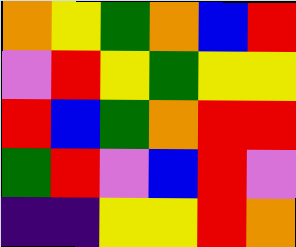[["orange", "yellow", "green", "orange", "blue", "red"], ["violet", "red", "yellow", "green", "yellow", "yellow"], ["red", "blue", "green", "orange", "red", "red"], ["green", "red", "violet", "blue", "red", "violet"], ["indigo", "indigo", "yellow", "yellow", "red", "orange"]]